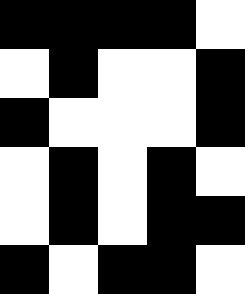[["black", "black", "black", "black", "white"], ["white", "black", "white", "white", "black"], ["black", "white", "white", "white", "black"], ["white", "black", "white", "black", "white"], ["white", "black", "white", "black", "black"], ["black", "white", "black", "black", "white"]]